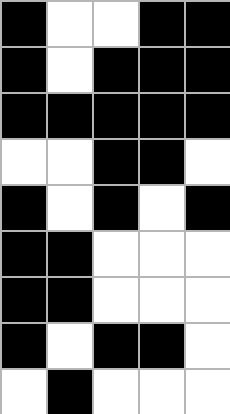[["black", "white", "white", "black", "black"], ["black", "white", "black", "black", "black"], ["black", "black", "black", "black", "black"], ["white", "white", "black", "black", "white"], ["black", "white", "black", "white", "black"], ["black", "black", "white", "white", "white"], ["black", "black", "white", "white", "white"], ["black", "white", "black", "black", "white"], ["white", "black", "white", "white", "white"]]